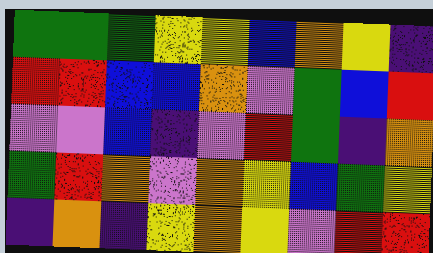[["green", "green", "green", "yellow", "yellow", "blue", "orange", "yellow", "indigo"], ["red", "red", "blue", "blue", "orange", "violet", "green", "blue", "red"], ["violet", "violet", "blue", "indigo", "violet", "red", "green", "indigo", "orange"], ["green", "red", "orange", "violet", "orange", "yellow", "blue", "green", "yellow"], ["indigo", "orange", "indigo", "yellow", "orange", "yellow", "violet", "red", "red"]]